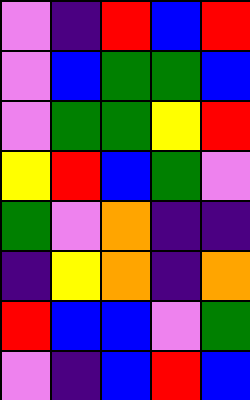[["violet", "indigo", "red", "blue", "red"], ["violet", "blue", "green", "green", "blue"], ["violet", "green", "green", "yellow", "red"], ["yellow", "red", "blue", "green", "violet"], ["green", "violet", "orange", "indigo", "indigo"], ["indigo", "yellow", "orange", "indigo", "orange"], ["red", "blue", "blue", "violet", "green"], ["violet", "indigo", "blue", "red", "blue"]]